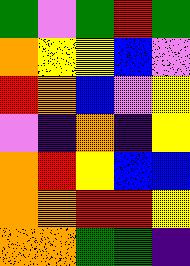[["green", "violet", "green", "red", "green"], ["orange", "yellow", "yellow", "blue", "violet"], ["red", "orange", "blue", "violet", "yellow"], ["violet", "indigo", "orange", "indigo", "yellow"], ["orange", "red", "yellow", "blue", "blue"], ["orange", "orange", "red", "red", "yellow"], ["orange", "orange", "green", "green", "indigo"]]